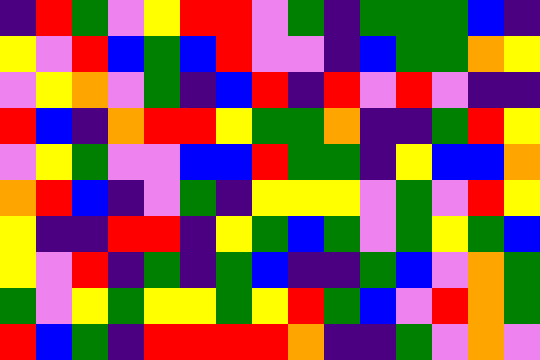[["indigo", "red", "green", "violet", "yellow", "red", "red", "violet", "green", "indigo", "green", "green", "green", "blue", "indigo"], ["yellow", "violet", "red", "blue", "green", "blue", "red", "violet", "violet", "indigo", "blue", "green", "green", "orange", "yellow"], ["violet", "yellow", "orange", "violet", "green", "indigo", "blue", "red", "indigo", "red", "violet", "red", "violet", "indigo", "indigo"], ["red", "blue", "indigo", "orange", "red", "red", "yellow", "green", "green", "orange", "indigo", "indigo", "green", "red", "yellow"], ["violet", "yellow", "green", "violet", "violet", "blue", "blue", "red", "green", "green", "indigo", "yellow", "blue", "blue", "orange"], ["orange", "red", "blue", "indigo", "violet", "green", "indigo", "yellow", "yellow", "yellow", "violet", "green", "violet", "red", "yellow"], ["yellow", "indigo", "indigo", "red", "red", "indigo", "yellow", "green", "blue", "green", "violet", "green", "yellow", "green", "blue"], ["yellow", "violet", "red", "indigo", "green", "indigo", "green", "blue", "indigo", "indigo", "green", "blue", "violet", "orange", "green"], ["green", "violet", "yellow", "green", "yellow", "yellow", "green", "yellow", "red", "green", "blue", "violet", "red", "orange", "green"], ["red", "blue", "green", "indigo", "red", "red", "red", "red", "orange", "indigo", "indigo", "green", "violet", "orange", "violet"]]